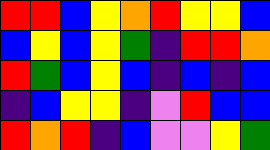[["red", "red", "blue", "yellow", "orange", "red", "yellow", "yellow", "blue"], ["blue", "yellow", "blue", "yellow", "green", "indigo", "red", "red", "orange"], ["red", "green", "blue", "yellow", "blue", "indigo", "blue", "indigo", "blue"], ["indigo", "blue", "yellow", "yellow", "indigo", "violet", "red", "blue", "blue"], ["red", "orange", "red", "indigo", "blue", "violet", "violet", "yellow", "green"]]